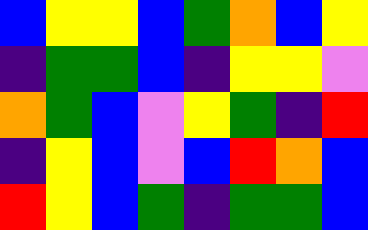[["blue", "yellow", "yellow", "blue", "green", "orange", "blue", "yellow"], ["indigo", "green", "green", "blue", "indigo", "yellow", "yellow", "violet"], ["orange", "green", "blue", "violet", "yellow", "green", "indigo", "red"], ["indigo", "yellow", "blue", "violet", "blue", "red", "orange", "blue"], ["red", "yellow", "blue", "green", "indigo", "green", "green", "blue"]]